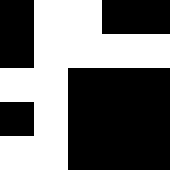[["black", "white", "white", "black", "black"], ["black", "white", "white", "white", "white"], ["white", "white", "black", "black", "black"], ["black", "white", "black", "black", "black"], ["white", "white", "black", "black", "black"]]